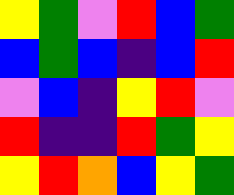[["yellow", "green", "violet", "red", "blue", "green"], ["blue", "green", "blue", "indigo", "blue", "red"], ["violet", "blue", "indigo", "yellow", "red", "violet"], ["red", "indigo", "indigo", "red", "green", "yellow"], ["yellow", "red", "orange", "blue", "yellow", "green"]]